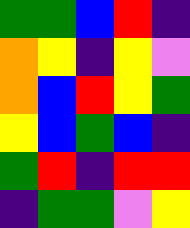[["green", "green", "blue", "red", "indigo"], ["orange", "yellow", "indigo", "yellow", "violet"], ["orange", "blue", "red", "yellow", "green"], ["yellow", "blue", "green", "blue", "indigo"], ["green", "red", "indigo", "red", "red"], ["indigo", "green", "green", "violet", "yellow"]]